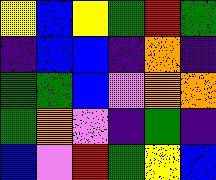[["yellow", "blue", "yellow", "green", "red", "green"], ["indigo", "blue", "blue", "indigo", "orange", "indigo"], ["green", "green", "blue", "violet", "orange", "orange"], ["green", "orange", "violet", "indigo", "green", "indigo"], ["blue", "violet", "red", "green", "yellow", "blue"]]